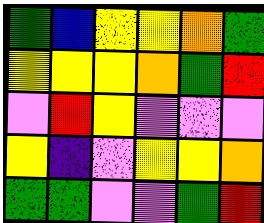[["green", "blue", "yellow", "yellow", "orange", "green"], ["yellow", "yellow", "yellow", "orange", "green", "red"], ["violet", "red", "yellow", "violet", "violet", "violet"], ["yellow", "indigo", "violet", "yellow", "yellow", "orange"], ["green", "green", "violet", "violet", "green", "red"]]